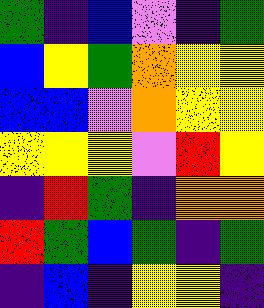[["green", "indigo", "blue", "violet", "indigo", "green"], ["blue", "yellow", "green", "orange", "yellow", "yellow"], ["blue", "blue", "violet", "orange", "yellow", "yellow"], ["yellow", "yellow", "yellow", "violet", "red", "yellow"], ["indigo", "red", "green", "indigo", "orange", "orange"], ["red", "green", "blue", "green", "indigo", "green"], ["indigo", "blue", "indigo", "yellow", "yellow", "indigo"]]